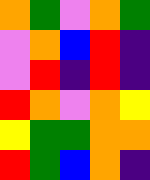[["orange", "green", "violet", "orange", "green"], ["violet", "orange", "blue", "red", "indigo"], ["violet", "red", "indigo", "red", "indigo"], ["red", "orange", "violet", "orange", "yellow"], ["yellow", "green", "green", "orange", "orange"], ["red", "green", "blue", "orange", "indigo"]]